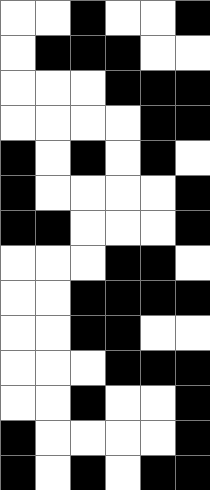[["white", "white", "black", "white", "white", "black"], ["white", "black", "black", "black", "white", "white"], ["white", "white", "white", "black", "black", "black"], ["white", "white", "white", "white", "black", "black"], ["black", "white", "black", "white", "black", "white"], ["black", "white", "white", "white", "white", "black"], ["black", "black", "white", "white", "white", "black"], ["white", "white", "white", "black", "black", "white"], ["white", "white", "black", "black", "black", "black"], ["white", "white", "black", "black", "white", "white"], ["white", "white", "white", "black", "black", "black"], ["white", "white", "black", "white", "white", "black"], ["black", "white", "white", "white", "white", "black"], ["black", "white", "black", "white", "black", "black"]]